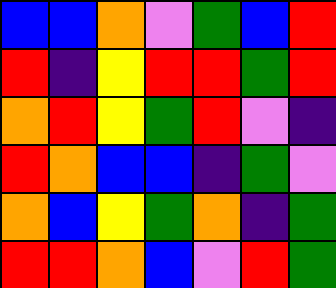[["blue", "blue", "orange", "violet", "green", "blue", "red"], ["red", "indigo", "yellow", "red", "red", "green", "red"], ["orange", "red", "yellow", "green", "red", "violet", "indigo"], ["red", "orange", "blue", "blue", "indigo", "green", "violet"], ["orange", "blue", "yellow", "green", "orange", "indigo", "green"], ["red", "red", "orange", "blue", "violet", "red", "green"]]